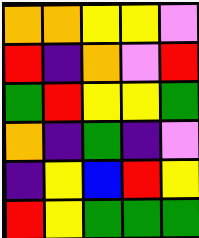[["orange", "orange", "yellow", "yellow", "violet"], ["red", "indigo", "orange", "violet", "red"], ["green", "red", "yellow", "yellow", "green"], ["orange", "indigo", "green", "indigo", "violet"], ["indigo", "yellow", "blue", "red", "yellow"], ["red", "yellow", "green", "green", "green"]]